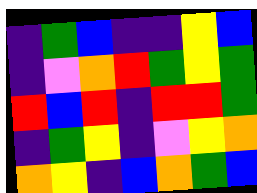[["indigo", "green", "blue", "indigo", "indigo", "yellow", "blue"], ["indigo", "violet", "orange", "red", "green", "yellow", "green"], ["red", "blue", "red", "indigo", "red", "red", "green"], ["indigo", "green", "yellow", "indigo", "violet", "yellow", "orange"], ["orange", "yellow", "indigo", "blue", "orange", "green", "blue"]]